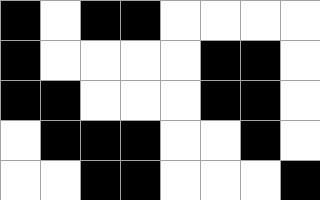[["black", "white", "black", "black", "white", "white", "white", "white"], ["black", "white", "white", "white", "white", "black", "black", "white"], ["black", "black", "white", "white", "white", "black", "black", "white"], ["white", "black", "black", "black", "white", "white", "black", "white"], ["white", "white", "black", "black", "white", "white", "white", "black"]]